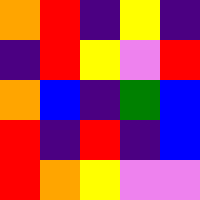[["orange", "red", "indigo", "yellow", "indigo"], ["indigo", "red", "yellow", "violet", "red"], ["orange", "blue", "indigo", "green", "blue"], ["red", "indigo", "red", "indigo", "blue"], ["red", "orange", "yellow", "violet", "violet"]]